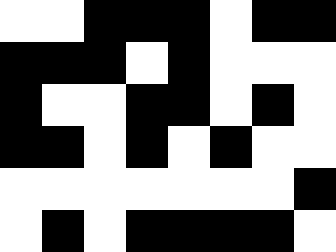[["white", "white", "black", "black", "black", "white", "black", "black"], ["black", "black", "black", "white", "black", "white", "white", "white"], ["black", "white", "white", "black", "black", "white", "black", "white"], ["black", "black", "white", "black", "white", "black", "white", "white"], ["white", "white", "white", "white", "white", "white", "white", "black"], ["white", "black", "white", "black", "black", "black", "black", "white"]]